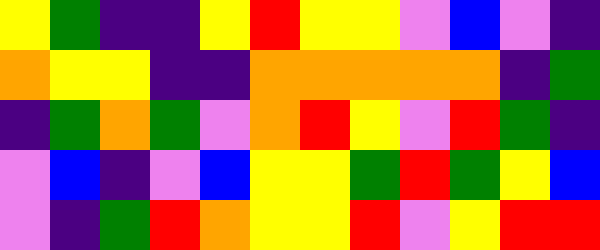[["yellow", "green", "indigo", "indigo", "yellow", "red", "yellow", "yellow", "violet", "blue", "violet", "indigo"], ["orange", "yellow", "yellow", "indigo", "indigo", "orange", "orange", "orange", "orange", "orange", "indigo", "green"], ["indigo", "green", "orange", "green", "violet", "orange", "red", "yellow", "violet", "red", "green", "indigo"], ["violet", "blue", "indigo", "violet", "blue", "yellow", "yellow", "green", "red", "green", "yellow", "blue"], ["violet", "indigo", "green", "red", "orange", "yellow", "yellow", "red", "violet", "yellow", "red", "red"]]